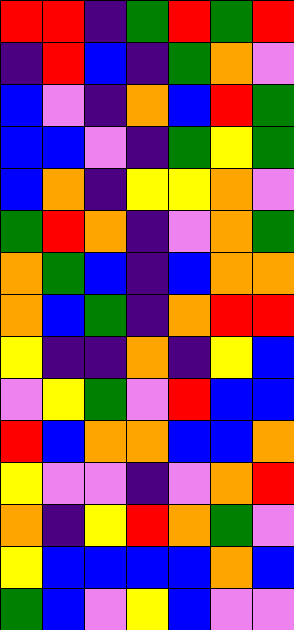[["red", "red", "indigo", "green", "red", "green", "red"], ["indigo", "red", "blue", "indigo", "green", "orange", "violet"], ["blue", "violet", "indigo", "orange", "blue", "red", "green"], ["blue", "blue", "violet", "indigo", "green", "yellow", "green"], ["blue", "orange", "indigo", "yellow", "yellow", "orange", "violet"], ["green", "red", "orange", "indigo", "violet", "orange", "green"], ["orange", "green", "blue", "indigo", "blue", "orange", "orange"], ["orange", "blue", "green", "indigo", "orange", "red", "red"], ["yellow", "indigo", "indigo", "orange", "indigo", "yellow", "blue"], ["violet", "yellow", "green", "violet", "red", "blue", "blue"], ["red", "blue", "orange", "orange", "blue", "blue", "orange"], ["yellow", "violet", "violet", "indigo", "violet", "orange", "red"], ["orange", "indigo", "yellow", "red", "orange", "green", "violet"], ["yellow", "blue", "blue", "blue", "blue", "orange", "blue"], ["green", "blue", "violet", "yellow", "blue", "violet", "violet"]]